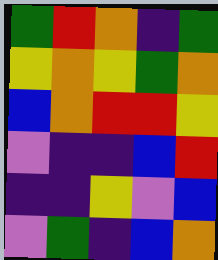[["green", "red", "orange", "indigo", "green"], ["yellow", "orange", "yellow", "green", "orange"], ["blue", "orange", "red", "red", "yellow"], ["violet", "indigo", "indigo", "blue", "red"], ["indigo", "indigo", "yellow", "violet", "blue"], ["violet", "green", "indigo", "blue", "orange"]]